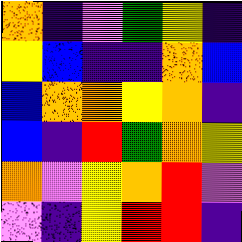[["orange", "indigo", "violet", "green", "yellow", "indigo"], ["yellow", "blue", "indigo", "indigo", "orange", "blue"], ["blue", "orange", "orange", "yellow", "orange", "indigo"], ["blue", "indigo", "red", "green", "orange", "yellow"], ["orange", "violet", "yellow", "orange", "red", "violet"], ["violet", "indigo", "yellow", "red", "red", "indigo"]]